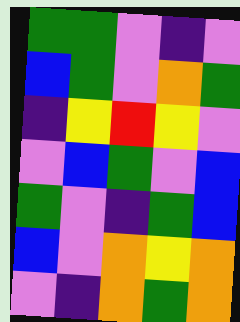[["green", "green", "violet", "indigo", "violet"], ["blue", "green", "violet", "orange", "green"], ["indigo", "yellow", "red", "yellow", "violet"], ["violet", "blue", "green", "violet", "blue"], ["green", "violet", "indigo", "green", "blue"], ["blue", "violet", "orange", "yellow", "orange"], ["violet", "indigo", "orange", "green", "orange"]]